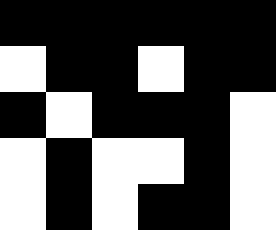[["black", "black", "black", "black", "black", "black"], ["white", "black", "black", "white", "black", "black"], ["black", "white", "black", "black", "black", "white"], ["white", "black", "white", "white", "black", "white"], ["white", "black", "white", "black", "black", "white"]]